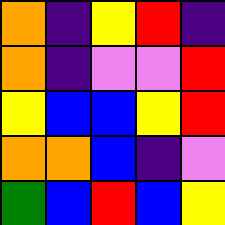[["orange", "indigo", "yellow", "red", "indigo"], ["orange", "indigo", "violet", "violet", "red"], ["yellow", "blue", "blue", "yellow", "red"], ["orange", "orange", "blue", "indigo", "violet"], ["green", "blue", "red", "blue", "yellow"]]